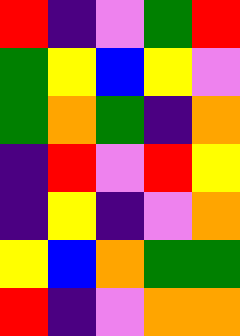[["red", "indigo", "violet", "green", "red"], ["green", "yellow", "blue", "yellow", "violet"], ["green", "orange", "green", "indigo", "orange"], ["indigo", "red", "violet", "red", "yellow"], ["indigo", "yellow", "indigo", "violet", "orange"], ["yellow", "blue", "orange", "green", "green"], ["red", "indigo", "violet", "orange", "orange"]]